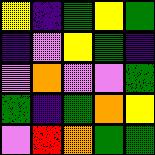[["yellow", "indigo", "green", "yellow", "green"], ["indigo", "violet", "yellow", "green", "indigo"], ["violet", "orange", "violet", "violet", "green"], ["green", "indigo", "green", "orange", "yellow"], ["violet", "red", "orange", "green", "green"]]